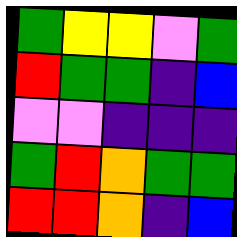[["green", "yellow", "yellow", "violet", "green"], ["red", "green", "green", "indigo", "blue"], ["violet", "violet", "indigo", "indigo", "indigo"], ["green", "red", "orange", "green", "green"], ["red", "red", "orange", "indigo", "blue"]]